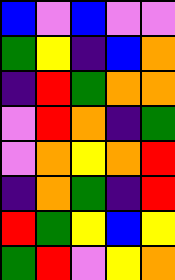[["blue", "violet", "blue", "violet", "violet"], ["green", "yellow", "indigo", "blue", "orange"], ["indigo", "red", "green", "orange", "orange"], ["violet", "red", "orange", "indigo", "green"], ["violet", "orange", "yellow", "orange", "red"], ["indigo", "orange", "green", "indigo", "red"], ["red", "green", "yellow", "blue", "yellow"], ["green", "red", "violet", "yellow", "orange"]]